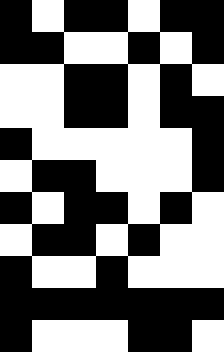[["black", "white", "black", "black", "white", "black", "black"], ["black", "black", "white", "white", "black", "white", "black"], ["white", "white", "black", "black", "white", "black", "white"], ["white", "white", "black", "black", "white", "black", "black"], ["black", "white", "white", "white", "white", "white", "black"], ["white", "black", "black", "white", "white", "white", "black"], ["black", "white", "black", "black", "white", "black", "white"], ["white", "black", "black", "white", "black", "white", "white"], ["black", "white", "white", "black", "white", "white", "white"], ["black", "black", "black", "black", "black", "black", "black"], ["black", "white", "white", "white", "black", "black", "white"]]